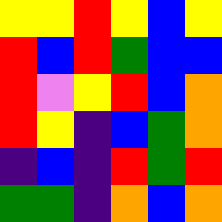[["yellow", "yellow", "red", "yellow", "blue", "yellow"], ["red", "blue", "red", "green", "blue", "blue"], ["red", "violet", "yellow", "red", "blue", "orange"], ["red", "yellow", "indigo", "blue", "green", "orange"], ["indigo", "blue", "indigo", "red", "green", "red"], ["green", "green", "indigo", "orange", "blue", "orange"]]